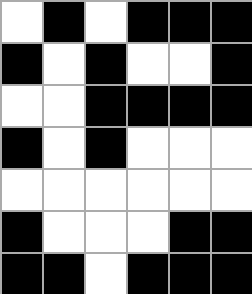[["white", "black", "white", "black", "black", "black"], ["black", "white", "black", "white", "white", "black"], ["white", "white", "black", "black", "black", "black"], ["black", "white", "black", "white", "white", "white"], ["white", "white", "white", "white", "white", "white"], ["black", "white", "white", "white", "black", "black"], ["black", "black", "white", "black", "black", "black"]]